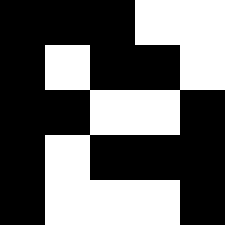[["black", "black", "black", "white", "white"], ["black", "white", "black", "black", "white"], ["black", "black", "white", "white", "black"], ["black", "white", "black", "black", "black"], ["black", "white", "white", "white", "black"]]